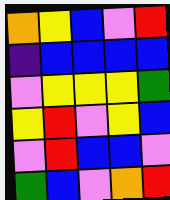[["orange", "yellow", "blue", "violet", "red"], ["indigo", "blue", "blue", "blue", "blue"], ["violet", "yellow", "yellow", "yellow", "green"], ["yellow", "red", "violet", "yellow", "blue"], ["violet", "red", "blue", "blue", "violet"], ["green", "blue", "violet", "orange", "red"]]